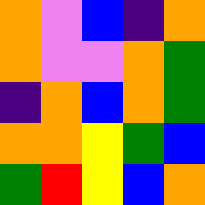[["orange", "violet", "blue", "indigo", "orange"], ["orange", "violet", "violet", "orange", "green"], ["indigo", "orange", "blue", "orange", "green"], ["orange", "orange", "yellow", "green", "blue"], ["green", "red", "yellow", "blue", "orange"]]